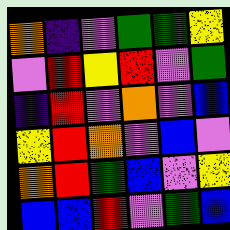[["orange", "indigo", "violet", "green", "green", "yellow"], ["violet", "red", "yellow", "red", "violet", "green"], ["indigo", "red", "violet", "orange", "violet", "blue"], ["yellow", "red", "orange", "violet", "blue", "violet"], ["orange", "red", "green", "blue", "violet", "yellow"], ["blue", "blue", "red", "violet", "green", "blue"]]